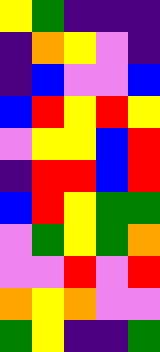[["yellow", "green", "indigo", "indigo", "indigo"], ["indigo", "orange", "yellow", "violet", "indigo"], ["indigo", "blue", "violet", "violet", "blue"], ["blue", "red", "yellow", "red", "yellow"], ["violet", "yellow", "yellow", "blue", "red"], ["indigo", "red", "red", "blue", "red"], ["blue", "red", "yellow", "green", "green"], ["violet", "green", "yellow", "green", "orange"], ["violet", "violet", "red", "violet", "red"], ["orange", "yellow", "orange", "violet", "violet"], ["green", "yellow", "indigo", "indigo", "green"]]